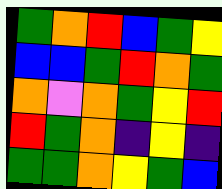[["green", "orange", "red", "blue", "green", "yellow"], ["blue", "blue", "green", "red", "orange", "green"], ["orange", "violet", "orange", "green", "yellow", "red"], ["red", "green", "orange", "indigo", "yellow", "indigo"], ["green", "green", "orange", "yellow", "green", "blue"]]